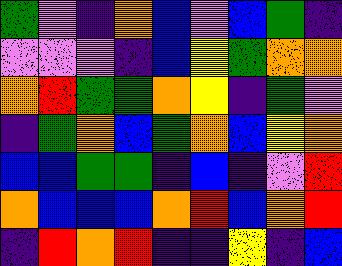[["green", "violet", "indigo", "orange", "blue", "violet", "blue", "green", "indigo"], ["violet", "violet", "violet", "indigo", "blue", "yellow", "green", "orange", "orange"], ["orange", "red", "green", "green", "orange", "yellow", "indigo", "green", "violet"], ["indigo", "green", "orange", "blue", "green", "orange", "blue", "yellow", "orange"], ["blue", "blue", "green", "green", "indigo", "blue", "indigo", "violet", "red"], ["orange", "blue", "blue", "blue", "orange", "red", "blue", "orange", "red"], ["indigo", "red", "orange", "red", "indigo", "indigo", "yellow", "indigo", "blue"]]